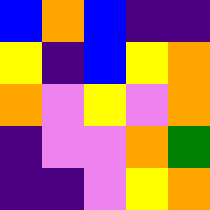[["blue", "orange", "blue", "indigo", "indigo"], ["yellow", "indigo", "blue", "yellow", "orange"], ["orange", "violet", "yellow", "violet", "orange"], ["indigo", "violet", "violet", "orange", "green"], ["indigo", "indigo", "violet", "yellow", "orange"]]